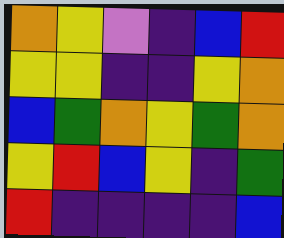[["orange", "yellow", "violet", "indigo", "blue", "red"], ["yellow", "yellow", "indigo", "indigo", "yellow", "orange"], ["blue", "green", "orange", "yellow", "green", "orange"], ["yellow", "red", "blue", "yellow", "indigo", "green"], ["red", "indigo", "indigo", "indigo", "indigo", "blue"]]